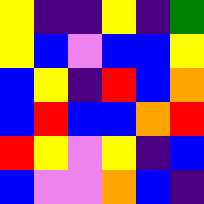[["yellow", "indigo", "indigo", "yellow", "indigo", "green"], ["yellow", "blue", "violet", "blue", "blue", "yellow"], ["blue", "yellow", "indigo", "red", "blue", "orange"], ["blue", "red", "blue", "blue", "orange", "red"], ["red", "yellow", "violet", "yellow", "indigo", "blue"], ["blue", "violet", "violet", "orange", "blue", "indigo"]]